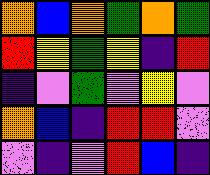[["orange", "blue", "orange", "green", "orange", "green"], ["red", "yellow", "green", "yellow", "indigo", "red"], ["indigo", "violet", "green", "violet", "yellow", "violet"], ["orange", "blue", "indigo", "red", "red", "violet"], ["violet", "indigo", "violet", "red", "blue", "indigo"]]